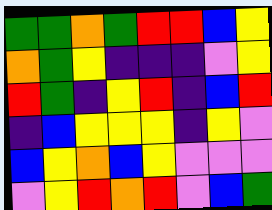[["green", "green", "orange", "green", "red", "red", "blue", "yellow"], ["orange", "green", "yellow", "indigo", "indigo", "indigo", "violet", "yellow"], ["red", "green", "indigo", "yellow", "red", "indigo", "blue", "red"], ["indigo", "blue", "yellow", "yellow", "yellow", "indigo", "yellow", "violet"], ["blue", "yellow", "orange", "blue", "yellow", "violet", "violet", "violet"], ["violet", "yellow", "red", "orange", "red", "violet", "blue", "green"]]